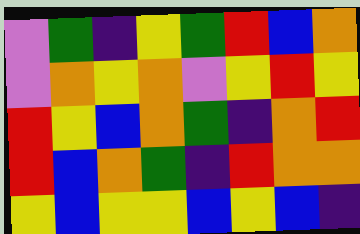[["violet", "green", "indigo", "yellow", "green", "red", "blue", "orange"], ["violet", "orange", "yellow", "orange", "violet", "yellow", "red", "yellow"], ["red", "yellow", "blue", "orange", "green", "indigo", "orange", "red"], ["red", "blue", "orange", "green", "indigo", "red", "orange", "orange"], ["yellow", "blue", "yellow", "yellow", "blue", "yellow", "blue", "indigo"]]